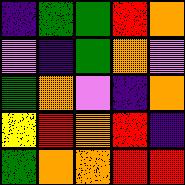[["indigo", "green", "green", "red", "orange"], ["violet", "indigo", "green", "orange", "violet"], ["green", "orange", "violet", "indigo", "orange"], ["yellow", "red", "orange", "red", "indigo"], ["green", "orange", "orange", "red", "red"]]